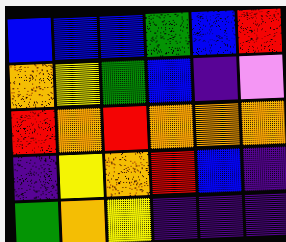[["blue", "blue", "blue", "green", "blue", "red"], ["orange", "yellow", "green", "blue", "indigo", "violet"], ["red", "orange", "red", "orange", "orange", "orange"], ["indigo", "yellow", "orange", "red", "blue", "indigo"], ["green", "orange", "yellow", "indigo", "indigo", "indigo"]]